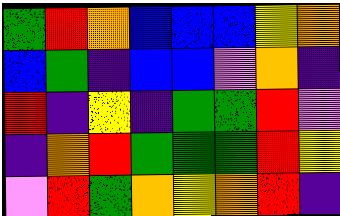[["green", "red", "orange", "blue", "blue", "blue", "yellow", "orange"], ["blue", "green", "indigo", "blue", "blue", "violet", "orange", "indigo"], ["red", "indigo", "yellow", "indigo", "green", "green", "red", "violet"], ["indigo", "orange", "red", "green", "green", "green", "red", "yellow"], ["violet", "red", "green", "orange", "yellow", "orange", "red", "indigo"]]